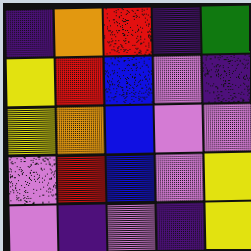[["indigo", "orange", "red", "indigo", "green"], ["yellow", "red", "blue", "violet", "indigo"], ["yellow", "orange", "blue", "violet", "violet"], ["violet", "red", "blue", "violet", "yellow"], ["violet", "indigo", "violet", "indigo", "yellow"]]